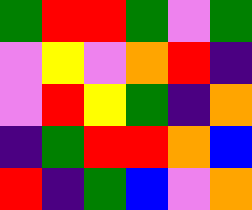[["green", "red", "red", "green", "violet", "green"], ["violet", "yellow", "violet", "orange", "red", "indigo"], ["violet", "red", "yellow", "green", "indigo", "orange"], ["indigo", "green", "red", "red", "orange", "blue"], ["red", "indigo", "green", "blue", "violet", "orange"]]